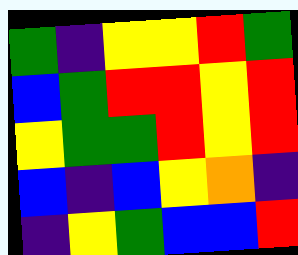[["green", "indigo", "yellow", "yellow", "red", "green"], ["blue", "green", "red", "red", "yellow", "red"], ["yellow", "green", "green", "red", "yellow", "red"], ["blue", "indigo", "blue", "yellow", "orange", "indigo"], ["indigo", "yellow", "green", "blue", "blue", "red"]]